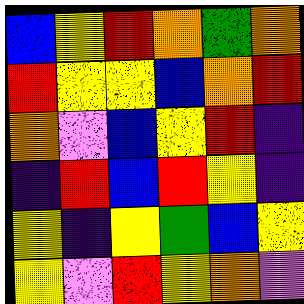[["blue", "yellow", "red", "orange", "green", "orange"], ["red", "yellow", "yellow", "blue", "orange", "red"], ["orange", "violet", "blue", "yellow", "red", "indigo"], ["indigo", "red", "blue", "red", "yellow", "indigo"], ["yellow", "indigo", "yellow", "green", "blue", "yellow"], ["yellow", "violet", "red", "yellow", "orange", "violet"]]